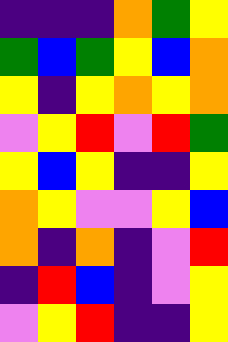[["indigo", "indigo", "indigo", "orange", "green", "yellow"], ["green", "blue", "green", "yellow", "blue", "orange"], ["yellow", "indigo", "yellow", "orange", "yellow", "orange"], ["violet", "yellow", "red", "violet", "red", "green"], ["yellow", "blue", "yellow", "indigo", "indigo", "yellow"], ["orange", "yellow", "violet", "violet", "yellow", "blue"], ["orange", "indigo", "orange", "indigo", "violet", "red"], ["indigo", "red", "blue", "indigo", "violet", "yellow"], ["violet", "yellow", "red", "indigo", "indigo", "yellow"]]